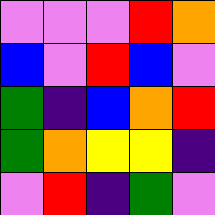[["violet", "violet", "violet", "red", "orange"], ["blue", "violet", "red", "blue", "violet"], ["green", "indigo", "blue", "orange", "red"], ["green", "orange", "yellow", "yellow", "indigo"], ["violet", "red", "indigo", "green", "violet"]]